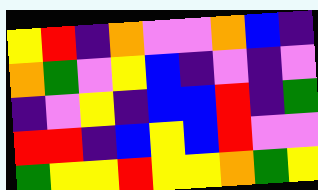[["yellow", "red", "indigo", "orange", "violet", "violet", "orange", "blue", "indigo"], ["orange", "green", "violet", "yellow", "blue", "indigo", "violet", "indigo", "violet"], ["indigo", "violet", "yellow", "indigo", "blue", "blue", "red", "indigo", "green"], ["red", "red", "indigo", "blue", "yellow", "blue", "red", "violet", "violet"], ["green", "yellow", "yellow", "red", "yellow", "yellow", "orange", "green", "yellow"]]